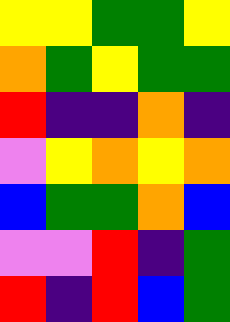[["yellow", "yellow", "green", "green", "yellow"], ["orange", "green", "yellow", "green", "green"], ["red", "indigo", "indigo", "orange", "indigo"], ["violet", "yellow", "orange", "yellow", "orange"], ["blue", "green", "green", "orange", "blue"], ["violet", "violet", "red", "indigo", "green"], ["red", "indigo", "red", "blue", "green"]]